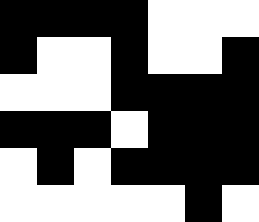[["black", "black", "black", "black", "white", "white", "white"], ["black", "white", "white", "black", "white", "white", "black"], ["white", "white", "white", "black", "black", "black", "black"], ["black", "black", "black", "white", "black", "black", "black"], ["white", "black", "white", "black", "black", "black", "black"], ["white", "white", "white", "white", "white", "black", "white"]]